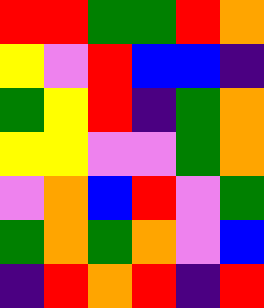[["red", "red", "green", "green", "red", "orange"], ["yellow", "violet", "red", "blue", "blue", "indigo"], ["green", "yellow", "red", "indigo", "green", "orange"], ["yellow", "yellow", "violet", "violet", "green", "orange"], ["violet", "orange", "blue", "red", "violet", "green"], ["green", "orange", "green", "orange", "violet", "blue"], ["indigo", "red", "orange", "red", "indigo", "red"]]